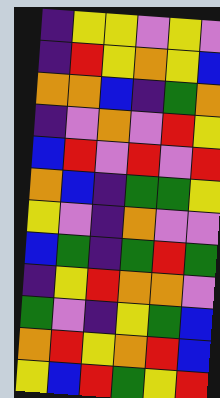[["indigo", "yellow", "yellow", "violet", "yellow", "violet"], ["indigo", "red", "yellow", "orange", "yellow", "blue"], ["orange", "orange", "blue", "indigo", "green", "orange"], ["indigo", "violet", "orange", "violet", "red", "yellow"], ["blue", "red", "violet", "red", "violet", "red"], ["orange", "blue", "indigo", "green", "green", "yellow"], ["yellow", "violet", "indigo", "orange", "violet", "violet"], ["blue", "green", "indigo", "green", "red", "green"], ["indigo", "yellow", "red", "orange", "orange", "violet"], ["green", "violet", "indigo", "yellow", "green", "blue"], ["orange", "red", "yellow", "orange", "red", "blue"], ["yellow", "blue", "red", "green", "yellow", "red"]]